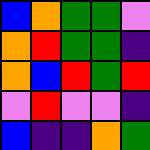[["blue", "orange", "green", "green", "violet"], ["orange", "red", "green", "green", "indigo"], ["orange", "blue", "red", "green", "red"], ["violet", "red", "violet", "violet", "indigo"], ["blue", "indigo", "indigo", "orange", "green"]]